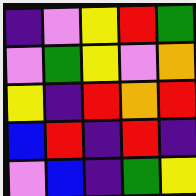[["indigo", "violet", "yellow", "red", "green"], ["violet", "green", "yellow", "violet", "orange"], ["yellow", "indigo", "red", "orange", "red"], ["blue", "red", "indigo", "red", "indigo"], ["violet", "blue", "indigo", "green", "yellow"]]